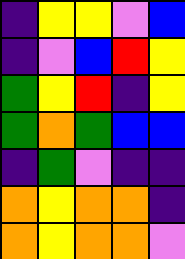[["indigo", "yellow", "yellow", "violet", "blue"], ["indigo", "violet", "blue", "red", "yellow"], ["green", "yellow", "red", "indigo", "yellow"], ["green", "orange", "green", "blue", "blue"], ["indigo", "green", "violet", "indigo", "indigo"], ["orange", "yellow", "orange", "orange", "indigo"], ["orange", "yellow", "orange", "orange", "violet"]]